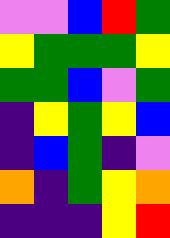[["violet", "violet", "blue", "red", "green"], ["yellow", "green", "green", "green", "yellow"], ["green", "green", "blue", "violet", "green"], ["indigo", "yellow", "green", "yellow", "blue"], ["indigo", "blue", "green", "indigo", "violet"], ["orange", "indigo", "green", "yellow", "orange"], ["indigo", "indigo", "indigo", "yellow", "red"]]